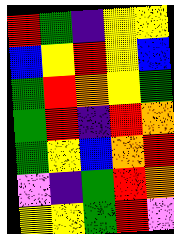[["red", "green", "indigo", "yellow", "yellow"], ["blue", "yellow", "red", "yellow", "blue"], ["green", "red", "orange", "yellow", "green"], ["green", "red", "indigo", "red", "orange"], ["green", "yellow", "blue", "orange", "red"], ["violet", "indigo", "green", "red", "orange"], ["yellow", "yellow", "green", "red", "violet"]]